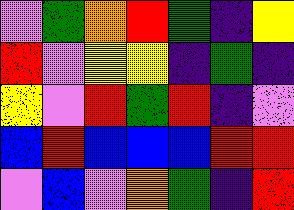[["violet", "green", "orange", "red", "green", "indigo", "yellow"], ["red", "violet", "yellow", "yellow", "indigo", "green", "indigo"], ["yellow", "violet", "red", "green", "red", "indigo", "violet"], ["blue", "red", "blue", "blue", "blue", "red", "red"], ["violet", "blue", "violet", "orange", "green", "indigo", "red"]]